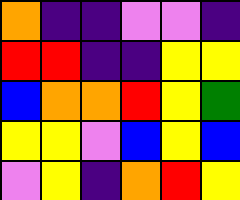[["orange", "indigo", "indigo", "violet", "violet", "indigo"], ["red", "red", "indigo", "indigo", "yellow", "yellow"], ["blue", "orange", "orange", "red", "yellow", "green"], ["yellow", "yellow", "violet", "blue", "yellow", "blue"], ["violet", "yellow", "indigo", "orange", "red", "yellow"]]